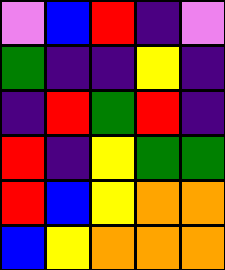[["violet", "blue", "red", "indigo", "violet"], ["green", "indigo", "indigo", "yellow", "indigo"], ["indigo", "red", "green", "red", "indigo"], ["red", "indigo", "yellow", "green", "green"], ["red", "blue", "yellow", "orange", "orange"], ["blue", "yellow", "orange", "orange", "orange"]]